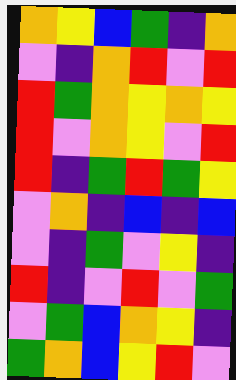[["orange", "yellow", "blue", "green", "indigo", "orange"], ["violet", "indigo", "orange", "red", "violet", "red"], ["red", "green", "orange", "yellow", "orange", "yellow"], ["red", "violet", "orange", "yellow", "violet", "red"], ["red", "indigo", "green", "red", "green", "yellow"], ["violet", "orange", "indigo", "blue", "indigo", "blue"], ["violet", "indigo", "green", "violet", "yellow", "indigo"], ["red", "indigo", "violet", "red", "violet", "green"], ["violet", "green", "blue", "orange", "yellow", "indigo"], ["green", "orange", "blue", "yellow", "red", "violet"]]